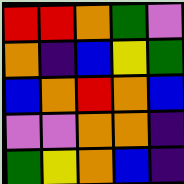[["red", "red", "orange", "green", "violet"], ["orange", "indigo", "blue", "yellow", "green"], ["blue", "orange", "red", "orange", "blue"], ["violet", "violet", "orange", "orange", "indigo"], ["green", "yellow", "orange", "blue", "indigo"]]